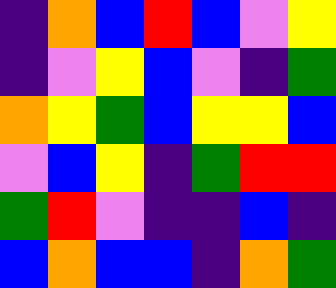[["indigo", "orange", "blue", "red", "blue", "violet", "yellow"], ["indigo", "violet", "yellow", "blue", "violet", "indigo", "green"], ["orange", "yellow", "green", "blue", "yellow", "yellow", "blue"], ["violet", "blue", "yellow", "indigo", "green", "red", "red"], ["green", "red", "violet", "indigo", "indigo", "blue", "indigo"], ["blue", "orange", "blue", "blue", "indigo", "orange", "green"]]